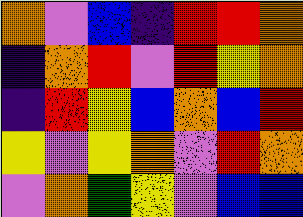[["orange", "violet", "blue", "indigo", "red", "red", "orange"], ["indigo", "orange", "red", "violet", "red", "yellow", "orange"], ["indigo", "red", "yellow", "blue", "orange", "blue", "red"], ["yellow", "violet", "yellow", "orange", "violet", "red", "orange"], ["violet", "orange", "green", "yellow", "violet", "blue", "blue"]]